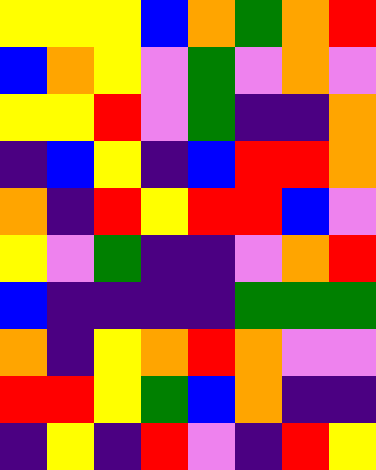[["yellow", "yellow", "yellow", "blue", "orange", "green", "orange", "red"], ["blue", "orange", "yellow", "violet", "green", "violet", "orange", "violet"], ["yellow", "yellow", "red", "violet", "green", "indigo", "indigo", "orange"], ["indigo", "blue", "yellow", "indigo", "blue", "red", "red", "orange"], ["orange", "indigo", "red", "yellow", "red", "red", "blue", "violet"], ["yellow", "violet", "green", "indigo", "indigo", "violet", "orange", "red"], ["blue", "indigo", "indigo", "indigo", "indigo", "green", "green", "green"], ["orange", "indigo", "yellow", "orange", "red", "orange", "violet", "violet"], ["red", "red", "yellow", "green", "blue", "orange", "indigo", "indigo"], ["indigo", "yellow", "indigo", "red", "violet", "indigo", "red", "yellow"]]